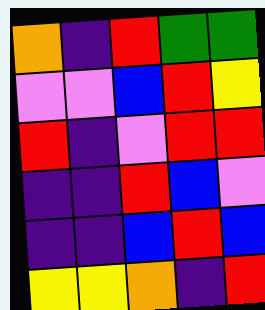[["orange", "indigo", "red", "green", "green"], ["violet", "violet", "blue", "red", "yellow"], ["red", "indigo", "violet", "red", "red"], ["indigo", "indigo", "red", "blue", "violet"], ["indigo", "indigo", "blue", "red", "blue"], ["yellow", "yellow", "orange", "indigo", "red"]]